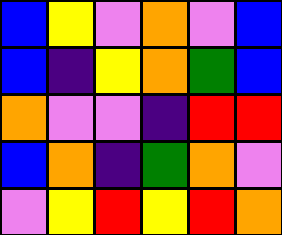[["blue", "yellow", "violet", "orange", "violet", "blue"], ["blue", "indigo", "yellow", "orange", "green", "blue"], ["orange", "violet", "violet", "indigo", "red", "red"], ["blue", "orange", "indigo", "green", "orange", "violet"], ["violet", "yellow", "red", "yellow", "red", "orange"]]